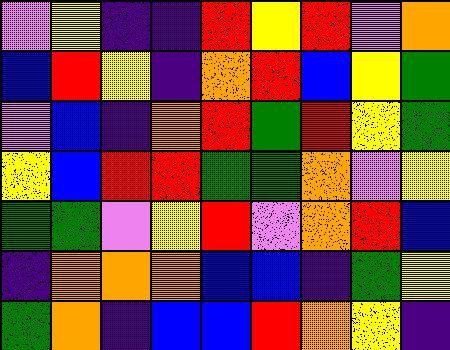[["violet", "yellow", "indigo", "indigo", "red", "yellow", "red", "violet", "orange"], ["blue", "red", "yellow", "indigo", "orange", "red", "blue", "yellow", "green"], ["violet", "blue", "indigo", "orange", "red", "green", "red", "yellow", "green"], ["yellow", "blue", "red", "red", "green", "green", "orange", "violet", "yellow"], ["green", "green", "violet", "yellow", "red", "violet", "orange", "red", "blue"], ["indigo", "orange", "orange", "orange", "blue", "blue", "indigo", "green", "yellow"], ["green", "orange", "indigo", "blue", "blue", "red", "orange", "yellow", "indigo"]]